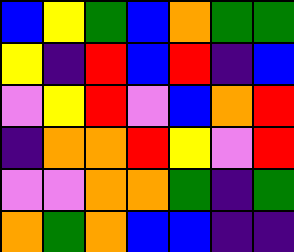[["blue", "yellow", "green", "blue", "orange", "green", "green"], ["yellow", "indigo", "red", "blue", "red", "indigo", "blue"], ["violet", "yellow", "red", "violet", "blue", "orange", "red"], ["indigo", "orange", "orange", "red", "yellow", "violet", "red"], ["violet", "violet", "orange", "orange", "green", "indigo", "green"], ["orange", "green", "orange", "blue", "blue", "indigo", "indigo"]]